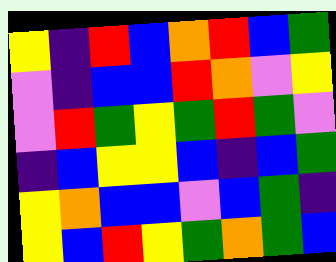[["yellow", "indigo", "red", "blue", "orange", "red", "blue", "green"], ["violet", "indigo", "blue", "blue", "red", "orange", "violet", "yellow"], ["violet", "red", "green", "yellow", "green", "red", "green", "violet"], ["indigo", "blue", "yellow", "yellow", "blue", "indigo", "blue", "green"], ["yellow", "orange", "blue", "blue", "violet", "blue", "green", "indigo"], ["yellow", "blue", "red", "yellow", "green", "orange", "green", "blue"]]